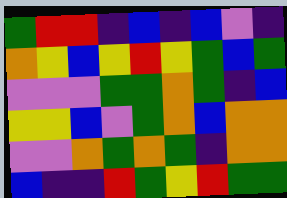[["green", "red", "red", "indigo", "blue", "indigo", "blue", "violet", "indigo"], ["orange", "yellow", "blue", "yellow", "red", "yellow", "green", "blue", "green"], ["violet", "violet", "violet", "green", "green", "orange", "green", "indigo", "blue"], ["yellow", "yellow", "blue", "violet", "green", "orange", "blue", "orange", "orange"], ["violet", "violet", "orange", "green", "orange", "green", "indigo", "orange", "orange"], ["blue", "indigo", "indigo", "red", "green", "yellow", "red", "green", "green"]]